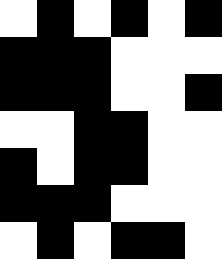[["white", "black", "white", "black", "white", "black"], ["black", "black", "black", "white", "white", "white"], ["black", "black", "black", "white", "white", "black"], ["white", "white", "black", "black", "white", "white"], ["black", "white", "black", "black", "white", "white"], ["black", "black", "black", "white", "white", "white"], ["white", "black", "white", "black", "black", "white"]]